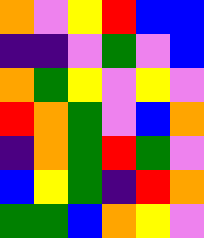[["orange", "violet", "yellow", "red", "blue", "blue"], ["indigo", "indigo", "violet", "green", "violet", "blue"], ["orange", "green", "yellow", "violet", "yellow", "violet"], ["red", "orange", "green", "violet", "blue", "orange"], ["indigo", "orange", "green", "red", "green", "violet"], ["blue", "yellow", "green", "indigo", "red", "orange"], ["green", "green", "blue", "orange", "yellow", "violet"]]